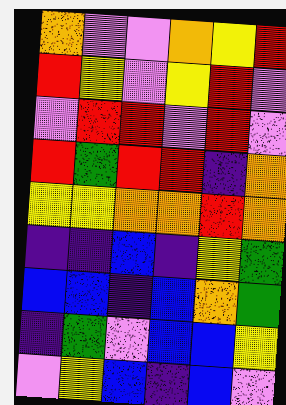[["orange", "violet", "violet", "orange", "yellow", "red"], ["red", "yellow", "violet", "yellow", "red", "violet"], ["violet", "red", "red", "violet", "red", "violet"], ["red", "green", "red", "red", "indigo", "orange"], ["yellow", "yellow", "orange", "orange", "red", "orange"], ["indigo", "indigo", "blue", "indigo", "yellow", "green"], ["blue", "blue", "indigo", "blue", "orange", "green"], ["indigo", "green", "violet", "blue", "blue", "yellow"], ["violet", "yellow", "blue", "indigo", "blue", "violet"]]